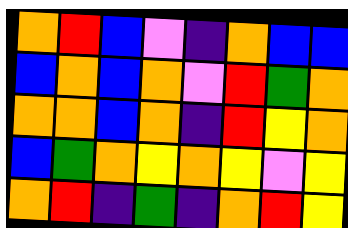[["orange", "red", "blue", "violet", "indigo", "orange", "blue", "blue"], ["blue", "orange", "blue", "orange", "violet", "red", "green", "orange"], ["orange", "orange", "blue", "orange", "indigo", "red", "yellow", "orange"], ["blue", "green", "orange", "yellow", "orange", "yellow", "violet", "yellow"], ["orange", "red", "indigo", "green", "indigo", "orange", "red", "yellow"]]